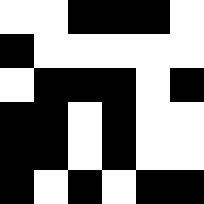[["white", "white", "black", "black", "black", "white"], ["black", "white", "white", "white", "white", "white"], ["white", "black", "black", "black", "white", "black"], ["black", "black", "white", "black", "white", "white"], ["black", "black", "white", "black", "white", "white"], ["black", "white", "black", "white", "black", "black"]]